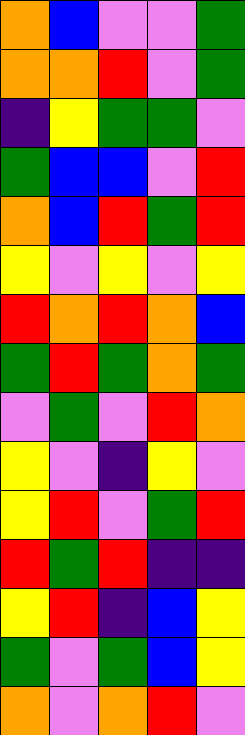[["orange", "blue", "violet", "violet", "green"], ["orange", "orange", "red", "violet", "green"], ["indigo", "yellow", "green", "green", "violet"], ["green", "blue", "blue", "violet", "red"], ["orange", "blue", "red", "green", "red"], ["yellow", "violet", "yellow", "violet", "yellow"], ["red", "orange", "red", "orange", "blue"], ["green", "red", "green", "orange", "green"], ["violet", "green", "violet", "red", "orange"], ["yellow", "violet", "indigo", "yellow", "violet"], ["yellow", "red", "violet", "green", "red"], ["red", "green", "red", "indigo", "indigo"], ["yellow", "red", "indigo", "blue", "yellow"], ["green", "violet", "green", "blue", "yellow"], ["orange", "violet", "orange", "red", "violet"]]